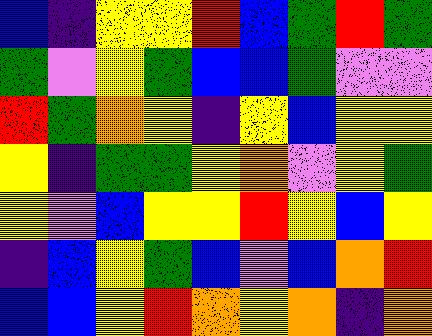[["blue", "indigo", "yellow", "yellow", "red", "blue", "green", "red", "green"], ["green", "violet", "yellow", "green", "blue", "blue", "green", "violet", "violet"], ["red", "green", "orange", "yellow", "indigo", "yellow", "blue", "yellow", "yellow"], ["yellow", "indigo", "green", "green", "yellow", "orange", "violet", "yellow", "green"], ["yellow", "violet", "blue", "yellow", "yellow", "red", "yellow", "blue", "yellow"], ["indigo", "blue", "yellow", "green", "blue", "violet", "blue", "orange", "red"], ["blue", "blue", "yellow", "red", "orange", "yellow", "orange", "indigo", "orange"]]